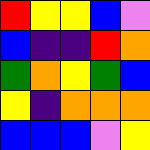[["red", "yellow", "yellow", "blue", "violet"], ["blue", "indigo", "indigo", "red", "orange"], ["green", "orange", "yellow", "green", "blue"], ["yellow", "indigo", "orange", "orange", "orange"], ["blue", "blue", "blue", "violet", "yellow"]]